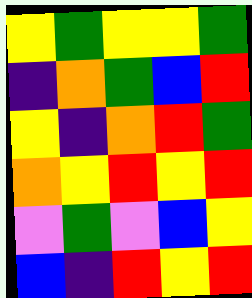[["yellow", "green", "yellow", "yellow", "green"], ["indigo", "orange", "green", "blue", "red"], ["yellow", "indigo", "orange", "red", "green"], ["orange", "yellow", "red", "yellow", "red"], ["violet", "green", "violet", "blue", "yellow"], ["blue", "indigo", "red", "yellow", "red"]]